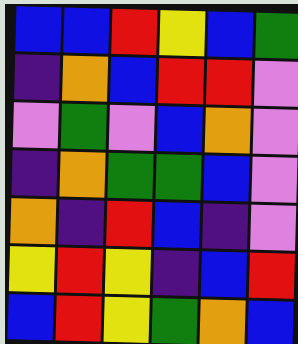[["blue", "blue", "red", "yellow", "blue", "green"], ["indigo", "orange", "blue", "red", "red", "violet"], ["violet", "green", "violet", "blue", "orange", "violet"], ["indigo", "orange", "green", "green", "blue", "violet"], ["orange", "indigo", "red", "blue", "indigo", "violet"], ["yellow", "red", "yellow", "indigo", "blue", "red"], ["blue", "red", "yellow", "green", "orange", "blue"]]